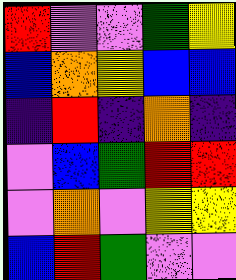[["red", "violet", "violet", "green", "yellow"], ["blue", "orange", "yellow", "blue", "blue"], ["indigo", "red", "indigo", "orange", "indigo"], ["violet", "blue", "green", "red", "red"], ["violet", "orange", "violet", "yellow", "yellow"], ["blue", "red", "green", "violet", "violet"]]